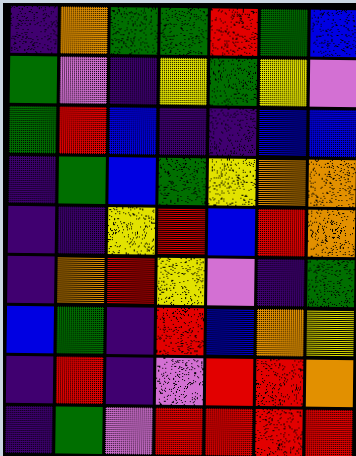[["indigo", "orange", "green", "green", "red", "green", "blue"], ["green", "violet", "indigo", "yellow", "green", "yellow", "violet"], ["green", "red", "blue", "indigo", "indigo", "blue", "blue"], ["indigo", "green", "blue", "green", "yellow", "orange", "orange"], ["indigo", "indigo", "yellow", "red", "blue", "red", "orange"], ["indigo", "orange", "red", "yellow", "violet", "indigo", "green"], ["blue", "green", "indigo", "red", "blue", "orange", "yellow"], ["indigo", "red", "indigo", "violet", "red", "red", "orange"], ["indigo", "green", "violet", "red", "red", "red", "red"]]